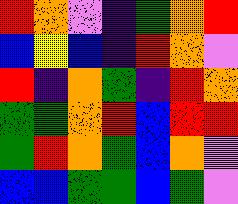[["red", "orange", "violet", "indigo", "green", "orange", "red"], ["blue", "yellow", "blue", "indigo", "red", "orange", "violet"], ["red", "indigo", "orange", "green", "indigo", "red", "orange"], ["green", "green", "orange", "red", "blue", "red", "red"], ["green", "red", "orange", "green", "blue", "orange", "violet"], ["blue", "blue", "green", "green", "blue", "green", "violet"]]